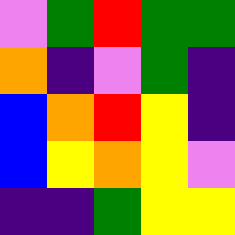[["violet", "green", "red", "green", "green"], ["orange", "indigo", "violet", "green", "indigo"], ["blue", "orange", "red", "yellow", "indigo"], ["blue", "yellow", "orange", "yellow", "violet"], ["indigo", "indigo", "green", "yellow", "yellow"]]